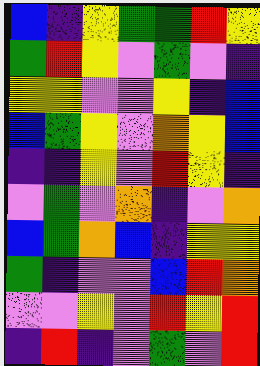[["blue", "indigo", "yellow", "green", "green", "red", "yellow"], ["green", "red", "yellow", "violet", "green", "violet", "indigo"], ["yellow", "yellow", "violet", "violet", "yellow", "indigo", "blue"], ["blue", "green", "yellow", "violet", "orange", "yellow", "blue"], ["indigo", "indigo", "yellow", "violet", "red", "yellow", "indigo"], ["violet", "green", "violet", "orange", "indigo", "violet", "orange"], ["blue", "green", "orange", "blue", "indigo", "yellow", "yellow"], ["green", "indigo", "violet", "violet", "blue", "red", "orange"], ["violet", "violet", "yellow", "violet", "red", "yellow", "red"], ["indigo", "red", "indigo", "violet", "green", "violet", "red"]]